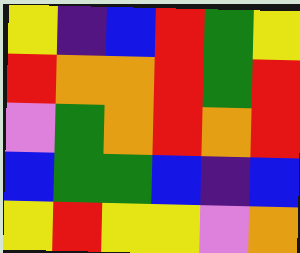[["yellow", "indigo", "blue", "red", "green", "yellow"], ["red", "orange", "orange", "red", "green", "red"], ["violet", "green", "orange", "red", "orange", "red"], ["blue", "green", "green", "blue", "indigo", "blue"], ["yellow", "red", "yellow", "yellow", "violet", "orange"]]